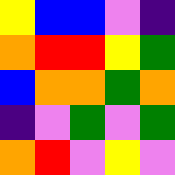[["yellow", "blue", "blue", "violet", "indigo"], ["orange", "red", "red", "yellow", "green"], ["blue", "orange", "orange", "green", "orange"], ["indigo", "violet", "green", "violet", "green"], ["orange", "red", "violet", "yellow", "violet"]]